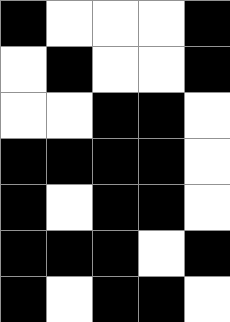[["black", "white", "white", "white", "black"], ["white", "black", "white", "white", "black"], ["white", "white", "black", "black", "white"], ["black", "black", "black", "black", "white"], ["black", "white", "black", "black", "white"], ["black", "black", "black", "white", "black"], ["black", "white", "black", "black", "white"]]